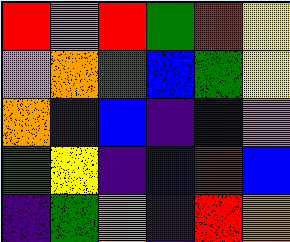[["red", "violet", "red", "green", "red", "yellow"], ["violet", "orange", "green", "blue", "green", "yellow"], ["orange", "indigo", "blue", "indigo", "indigo", "violet"], ["green", "yellow", "indigo", "blue", "red", "blue"], ["indigo", "green", "orange", "indigo", "red", "orange"]]